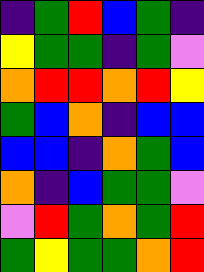[["indigo", "green", "red", "blue", "green", "indigo"], ["yellow", "green", "green", "indigo", "green", "violet"], ["orange", "red", "red", "orange", "red", "yellow"], ["green", "blue", "orange", "indigo", "blue", "blue"], ["blue", "blue", "indigo", "orange", "green", "blue"], ["orange", "indigo", "blue", "green", "green", "violet"], ["violet", "red", "green", "orange", "green", "red"], ["green", "yellow", "green", "green", "orange", "red"]]